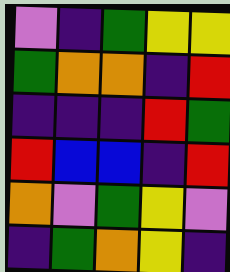[["violet", "indigo", "green", "yellow", "yellow"], ["green", "orange", "orange", "indigo", "red"], ["indigo", "indigo", "indigo", "red", "green"], ["red", "blue", "blue", "indigo", "red"], ["orange", "violet", "green", "yellow", "violet"], ["indigo", "green", "orange", "yellow", "indigo"]]